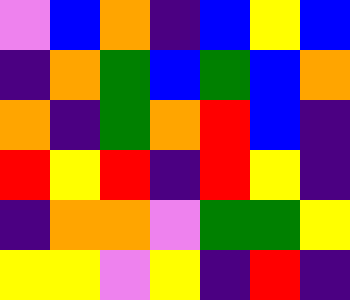[["violet", "blue", "orange", "indigo", "blue", "yellow", "blue"], ["indigo", "orange", "green", "blue", "green", "blue", "orange"], ["orange", "indigo", "green", "orange", "red", "blue", "indigo"], ["red", "yellow", "red", "indigo", "red", "yellow", "indigo"], ["indigo", "orange", "orange", "violet", "green", "green", "yellow"], ["yellow", "yellow", "violet", "yellow", "indigo", "red", "indigo"]]